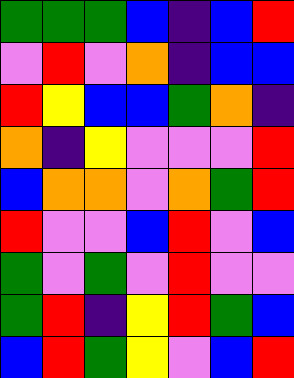[["green", "green", "green", "blue", "indigo", "blue", "red"], ["violet", "red", "violet", "orange", "indigo", "blue", "blue"], ["red", "yellow", "blue", "blue", "green", "orange", "indigo"], ["orange", "indigo", "yellow", "violet", "violet", "violet", "red"], ["blue", "orange", "orange", "violet", "orange", "green", "red"], ["red", "violet", "violet", "blue", "red", "violet", "blue"], ["green", "violet", "green", "violet", "red", "violet", "violet"], ["green", "red", "indigo", "yellow", "red", "green", "blue"], ["blue", "red", "green", "yellow", "violet", "blue", "red"]]